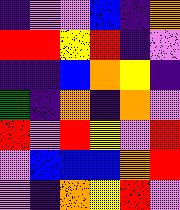[["indigo", "violet", "violet", "blue", "indigo", "orange"], ["red", "red", "yellow", "red", "indigo", "violet"], ["indigo", "indigo", "blue", "orange", "yellow", "indigo"], ["green", "indigo", "orange", "indigo", "orange", "violet"], ["red", "violet", "red", "yellow", "violet", "red"], ["violet", "blue", "blue", "blue", "orange", "red"], ["violet", "indigo", "orange", "yellow", "red", "violet"]]